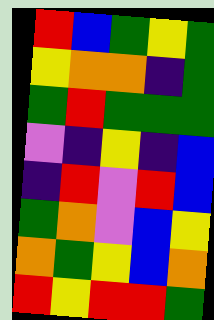[["red", "blue", "green", "yellow", "green"], ["yellow", "orange", "orange", "indigo", "green"], ["green", "red", "green", "green", "green"], ["violet", "indigo", "yellow", "indigo", "blue"], ["indigo", "red", "violet", "red", "blue"], ["green", "orange", "violet", "blue", "yellow"], ["orange", "green", "yellow", "blue", "orange"], ["red", "yellow", "red", "red", "green"]]